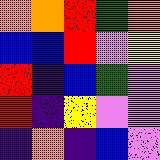[["orange", "orange", "red", "green", "orange"], ["blue", "blue", "red", "violet", "yellow"], ["red", "indigo", "blue", "green", "violet"], ["red", "indigo", "yellow", "violet", "violet"], ["indigo", "orange", "indigo", "blue", "violet"]]